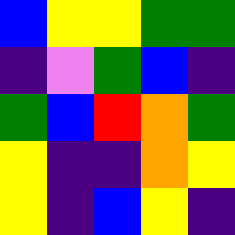[["blue", "yellow", "yellow", "green", "green"], ["indigo", "violet", "green", "blue", "indigo"], ["green", "blue", "red", "orange", "green"], ["yellow", "indigo", "indigo", "orange", "yellow"], ["yellow", "indigo", "blue", "yellow", "indigo"]]